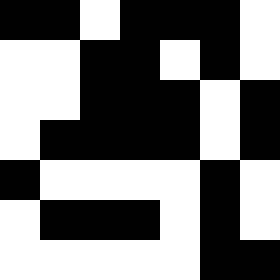[["black", "black", "white", "black", "black", "black", "white"], ["white", "white", "black", "black", "white", "black", "white"], ["white", "white", "black", "black", "black", "white", "black"], ["white", "black", "black", "black", "black", "white", "black"], ["black", "white", "white", "white", "white", "black", "white"], ["white", "black", "black", "black", "white", "black", "white"], ["white", "white", "white", "white", "white", "black", "black"]]